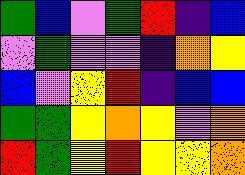[["green", "blue", "violet", "green", "red", "indigo", "blue"], ["violet", "green", "violet", "violet", "indigo", "orange", "yellow"], ["blue", "violet", "yellow", "red", "indigo", "blue", "blue"], ["green", "green", "yellow", "orange", "yellow", "violet", "orange"], ["red", "green", "yellow", "red", "yellow", "yellow", "orange"]]